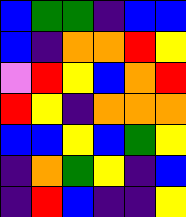[["blue", "green", "green", "indigo", "blue", "blue"], ["blue", "indigo", "orange", "orange", "red", "yellow"], ["violet", "red", "yellow", "blue", "orange", "red"], ["red", "yellow", "indigo", "orange", "orange", "orange"], ["blue", "blue", "yellow", "blue", "green", "yellow"], ["indigo", "orange", "green", "yellow", "indigo", "blue"], ["indigo", "red", "blue", "indigo", "indigo", "yellow"]]